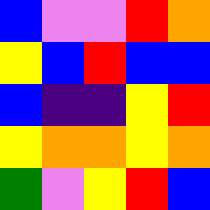[["blue", "violet", "violet", "red", "orange"], ["yellow", "blue", "red", "blue", "blue"], ["blue", "indigo", "indigo", "yellow", "red"], ["yellow", "orange", "orange", "yellow", "orange"], ["green", "violet", "yellow", "red", "blue"]]